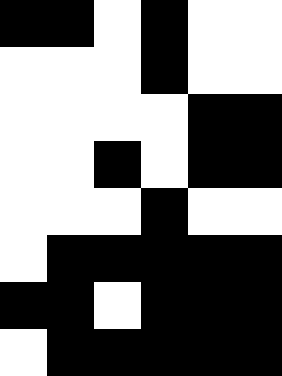[["black", "black", "white", "black", "white", "white"], ["white", "white", "white", "black", "white", "white"], ["white", "white", "white", "white", "black", "black"], ["white", "white", "black", "white", "black", "black"], ["white", "white", "white", "black", "white", "white"], ["white", "black", "black", "black", "black", "black"], ["black", "black", "white", "black", "black", "black"], ["white", "black", "black", "black", "black", "black"]]